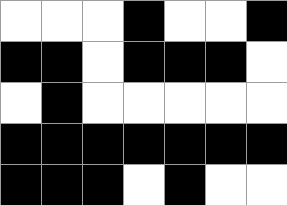[["white", "white", "white", "black", "white", "white", "black"], ["black", "black", "white", "black", "black", "black", "white"], ["white", "black", "white", "white", "white", "white", "white"], ["black", "black", "black", "black", "black", "black", "black"], ["black", "black", "black", "white", "black", "white", "white"]]